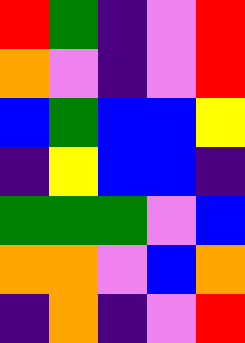[["red", "green", "indigo", "violet", "red"], ["orange", "violet", "indigo", "violet", "red"], ["blue", "green", "blue", "blue", "yellow"], ["indigo", "yellow", "blue", "blue", "indigo"], ["green", "green", "green", "violet", "blue"], ["orange", "orange", "violet", "blue", "orange"], ["indigo", "orange", "indigo", "violet", "red"]]